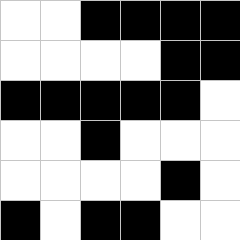[["white", "white", "black", "black", "black", "black"], ["white", "white", "white", "white", "black", "black"], ["black", "black", "black", "black", "black", "white"], ["white", "white", "black", "white", "white", "white"], ["white", "white", "white", "white", "black", "white"], ["black", "white", "black", "black", "white", "white"]]